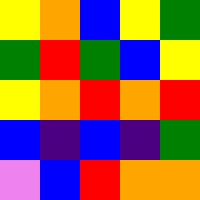[["yellow", "orange", "blue", "yellow", "green"], ["green", "red", "green", "blue", "yellow"], ["yellow", "orange", "red", "orange", "red"], ["blue", "indigo", "blue", "indigo", "green"], ["violet", "blue", "red", "orange", "orange"]]